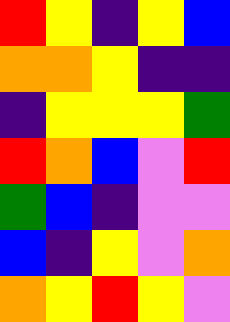[["red", "yellow", "indigo", "yellow", "blue"], ["orange", "orange", "yellow", "indigo", "indigo"], ["indigo", "yellow", "yellow", "yellow", "green"], ["red", "orange", "blue", "violet", "red"], ["green", "blue", "indigo", "violet", "violet"], ["blue", "indigo", "yellow", "violet", "orange"], ["orange", "yellow", "red", "yellow", "violet"]]